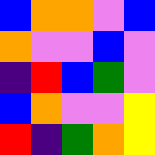[["blue", "orange", "orange", "violet", "blue"], ["orange", "violet", "violet", "blue", "violet"], ["indigo", "red", "blue", "green", "violet"], ["blue", "orange", "violet", "violet", "yellow"], ["red", "indigo", "green", "orange", "yellow"]]